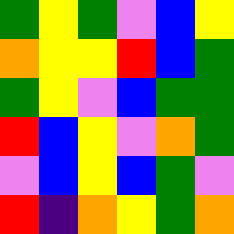[["green", "yellow", "green", "violet", "blue", "yellow"], ["orange", "yellow", "yellow", "red", "blue", "green"], ["green", "yellow", "violet", "blue", "green", "green"], ["red", "blue", "yellow", "violet", "orange", "green"], ["violet", "blue", "yellow", "blue", "green", "violet"], ["red", "indigo", "orange", "yellow", "green", "orange"]]